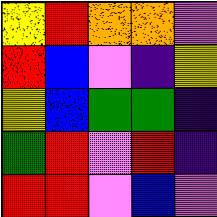[["yellow", "red", "orange", "orange", "violet"], ["red", "blue", "violet", "indigo", "yellow"], ["yellow", "blue", "green", "green", "indigo"], ["green", "red", "violet", "red", "indigo"], ["red", "red", "violet", "blue", "violet"]]